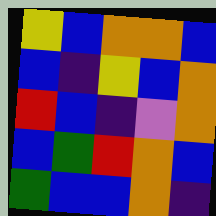[["yellow", "blue", "orange", "orange", "blue"], ["blue", "indigo", "yellow", "blue", "orange"], ["red", "blue", "indigo", "violet", "orange"], ["blue", "green", "red", "orange", "blue"], ["green", "blue", "blue", "orange", "indigo"]]